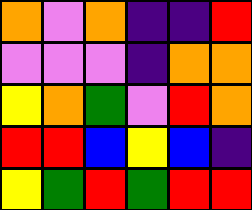[["orange", "violet", "orange", "indigo", "indigo", "red"], ["violet", "violet", "violet", "indigo", "orange", "orange"], ["yellow", "orange", "green", "violet", "red", "orange"], ["red", "red", "blue", "yellow", "blue", "indigo"], ["yellow", "green", "red", "green", "red", "red"]]